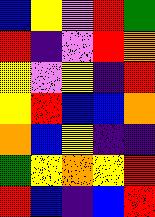[["blue", "yellow", "violet", "red", "green"], ["red", "indigo", "violet", "red", "orange"], ["yellow", "violet", "yellow", "indigo", "red"], ["yellow", "red", "blue", "blue", "orange"], ["orange", "blue", "yellow", "indigo", "indigo"], ["green", "yellow", "orange", "yellow", "red"], ["red", "blue", "indigo", "blue", "red"]]